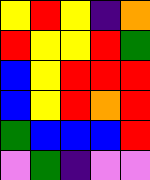[["yellow", "red", "yellow", "indigo", "orange"], ["red", "yellow", "yellow", "red", "green"], ["blue", "yellow", "red", "red", "red"], ["blue", "yellow", "red", "orange", "red"], ["green", "blue", "blue", "blue", "red"], ["violet", "green", "indigo", "violet", "violet"]]